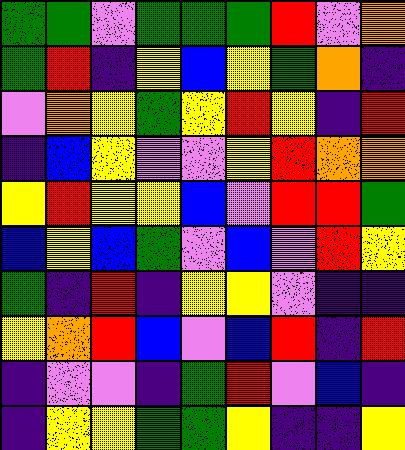[["green", "green", "violet", "green", "green", "green", "red", "violet", "orange"], ["green", "red", "indigo", "yellow", "blue", "yellow", "green", "orange", "indigo"], ["violet", "orange", "yellow", "green", "yellow", "red", "yellow", "indigo", "red"], ["indigo", "blue", "yellow", "violet", "violet", "yellow", "red", "orange", "orange"], ["yellow", "red", "yellow", "yellow", "blue", "violet", "red", "red", "green"], ["blue", "yellow", "blue", "green", "violet", "blue", "violet", "red", "yellow"], ["green", "indigo", "red", "indigo", "yellow", "yellow", "violet", "indigo", "indigo"], ["yellow", "orange", "red", "blue", "violet", "blue", "red", "indigo", "red"], ["indigo", "violet", "violet", "indigo", "green", "red", "violet", "blue", "indigo"], ["indigo", "yellow", "yellow", "green", "green", "yellow", "indigo", "indigo", "yellow"]]